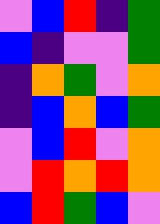[["violet", "blue", "red", "indigo", "green"], ["blue", "indigo", "violet", "violet", "green"], ["indigo", "orange", "green", "violet", "orange"], ["indigo", "blue", "orange", "blue", "green"], ["violet", "blue", "red", "violet", "orange"], ["violet", "red", "orange", "red", "orange"], ["blue", "red", "green", "blue", "violet"]]